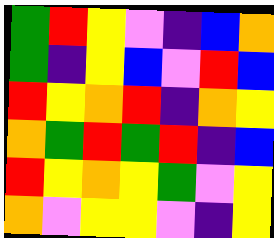[["green", "red", "yellow", "violet", "indigo", "blue", "orange"], ["green", "indigo", "yellow", "blue", "violet", "red", "blue"], ["red", "yellow", "orange", "red", "indigo", "orange", "yellow"], ["orange", "green", "red", "green", "red", "indigo", "blue"], ["red", "yellow", "orange", "yellow", "green", "violet", "yellow"], ["orange", "violet", "yellow", "yellow", "violet", "indigo", "yellow"]]